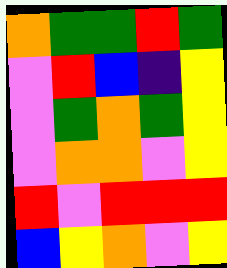[["orange", "green", "green", "red", "green"], ["violet", "red", "blue", "indigo", "yellow"], ["violet", "green", "orange", "green", "yellow"], ["violet", "orange", "orange", "violet", "yellow"], ["red", "violet", "red", "red", "red"], ["blue", "yellow", "orange", "violet", "yellow"]]